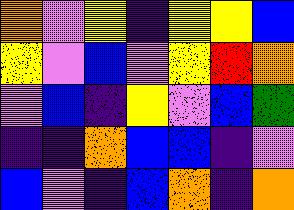[["orange", "violet", "yellow", "indigo", "yellow", "yellow", "blue"], ["yellow", "violet", "blue", "violet", "yellow", "red", "orange"], ["violet", "blue", "indigo", "yellow", "violet", "blue", "green"], ["indigo", "indigo", "orange", "blue", "blue", "indigo", "violet"], ["blue", "violet", "indigo", "blue", "orange", "indigo", "orange"]]